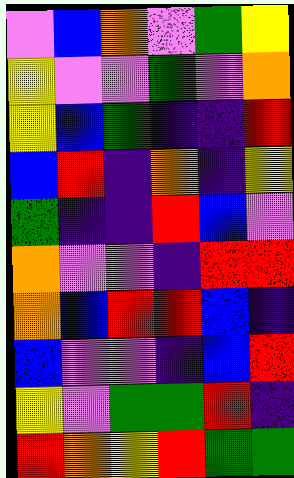[["violet", "blue", "orange", "violet", "green", "yellow"], ["yellow", "violet", "violet", "green", "violet", "orange"], ["yellow", "blue", "green", "indigo", "indigo", "red"], ["blue", "red", "indigo", "orange", "indigo", "yellow"], ["green", "indigo", "indigo", "red", "blue", "violet"], ["orange", "violet", "violet", "indigo", "red", "red"], ["orange", "blue", "red", "red", "blue", "indigo"], ["blue", "violet", "violet", "indigo", "blue", "red"], ["yellow", "violet", "green", "green", "red", "indigo"], ["red", "orange", "yellow", "red", "green", "green"]]